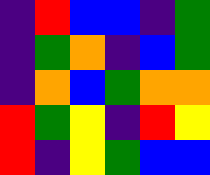[["indigo", "red", "blue", "blue", "indigo", "green"], ["indigo", "green", "orange", "indigo", "blue", "green"], ["indigo", "orange", "blue", "green", "orange", "orange"], ["red", "green", "yellow", "indigo", "red", "yellow"], ["red", "indigo", "yellow", "green", "blue", "blue"]]